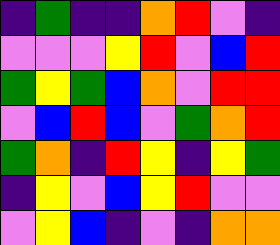[["indigo", "green", "indigo", "indigo", "orange", "red", "violet", "indigo"], ["violet", "violet", "violet", "yellow", "red", "violet", "blue", "red"], ["green", "yellow", "green", "blue", "orange", "violet", "red", "red"], ["violet", "blue", "red", "blue", "violet", "green", "orange", "red"], ["green", "orange", "indigo", "red", "yellow", "indigo", "yellow", "green"], ["indigo", "yellow", "violet", "blue", "yellow", "red", "violet", "violet"], ["violet", "yellow", "blue", "indigo", "violet", "indigo", "orange", "orange"]]